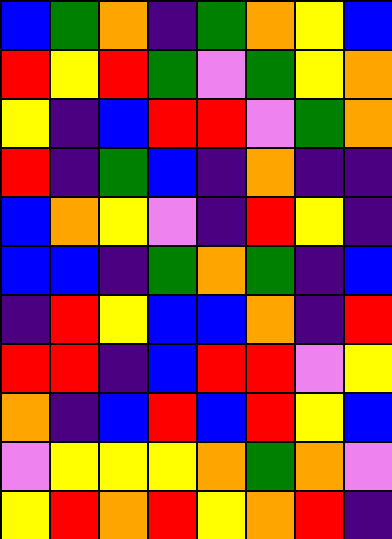[["blue", "green", "orange", "indigo", "green", "orange", "yellow", "blue"], ["red", "yellow", "red", "green", "violet", "green", "yellow", "orange"], ["yellow", "indigo", "blue", "red", "red", "violet", "green", "orange"], ["red", "indigo", "green", "blue", "indigo", "orange", "indigo", "indigo"], ["blue", "orange", "yellow", "violet", "indigo", "red", "yellow", "indigo"], ["blue", "blue", "indigo", "green", "orange", "green", "indigo", "blue"], ["indigo", "red", "yellow", "blue", "blue", "orange", "indigo", "red"], ["red", "red", "indigo", "blue", "red", "red", "violet", "yellow"], ["orange", "indigo", "blue", "red", "blue", "red", "yellow", "blue"], ["violet", "yellow", "yellow", "yellow", "orange", "green", "orange", "violet"], ["yellow", "red", "orange", "red", "yellow", "orange", "red", "indigo"]]